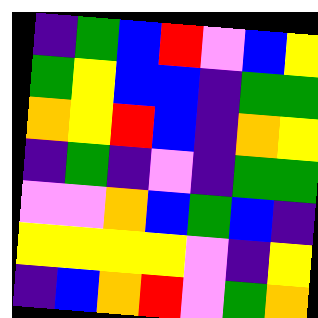[["indigo", "green", "blue", "red", "violet", "blue", "yellow"], ["green", "yellow", "blue", "blue", "indigo", "green", "green"], ["orange", "yellow", "red", "blue", "indigo", "orange", "yellow"], ["indigo", "green", "indigo", "violet", "indigo", "green", "green"], ["violet", "violet", "orange", "blue", "green", "blue", "indigo"], ["yellow", "yellow", "yellow", "yellow", "violet", "indigo", "yellow"], ["indigo", "blue", "orange", "red", "violet", "green", "orange"]]